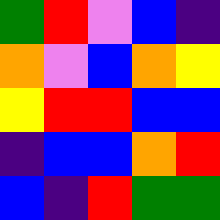[["green", "red", "violet", "blue", "indigo"], ["orange", "violet", "blue", "orange", "yellow"], ["yellow", "red", "red", "blue", "blue"], ["indigo", "blue", "blue", "orange", "red"], ["blue", "indigo", "red", "green", "green"]]